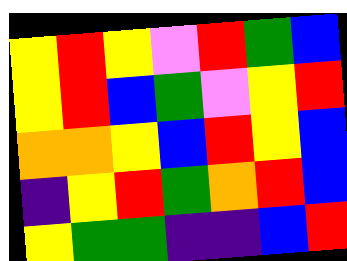[["yellow", "red", "yellow", "violet", "red", "green", "blue"], ["yellow", "red", "blue", "green", "violet", "yellow", "red"], ["orange", "orange", "yellow", "blue", "red", "yellow", "blue"], ["indigo", "yellow", "red", "green", "orange", "red", "blue"], ["yellow", "green", "green", "indigo", "indigo", "blue", "red"]]